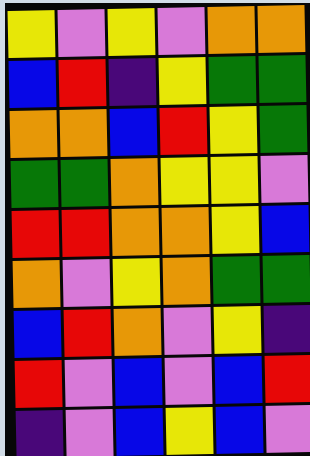[["yellow", "violet", "yellow", "violet", "orange", "orange"], ["blue", "red", "indigo", "yellow", "green", "green"], ["orange", "orange", "blue", "red", "yellow", "green"], ["green", "green", "orange", "yellow", "yellow", "violet"], ["red", "red", "orange", "orange", "yellow", "blue"], ["orange", "violet", "yellow", "orange", "green", "green"], ["blue", "red", "orange", "violet", "yellow", "indigo"], ["red", "violet", "blue", "violet", "blue", "red"], ["indigo", "violet", "blue", "yellow", "blue", "violet"]]